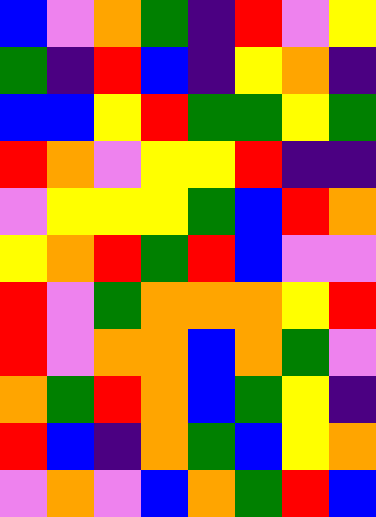[["blue", "violet", "orange", "green", "indigo", "red", "violet", "yellow"], ["green", "indigo", "red", "blue", "indigo", "yellow", "orange", "indigo"], ["blue", "blue", "yellow", "red", "green", "green", "yellow", "green"], ["red", "orange", "violet", "yellow", "yellow", "red", "indigo", "indigo"], ["violet", "yellow", "yellow", "yellow", "green", "blue", "red", "orange"], ["yellow", "orange", "red", "green", "red", "blue", "violet", "violet"], ["red", "violet", "green", "orange", "orange", "orange", "yellow", "red"], ["red", "violet", "orange", "orange", "blue", "orange", "green", "violet"], ["orange", "green", "red", "orange", "blue", "green", "yellow", "indigo"], ["red", "blue", "indigo", "orange", "green", "blue", "yellow", "orange"], ["violet", "orange", "violet", "blue", "orange", "green", "red", "blue"]]